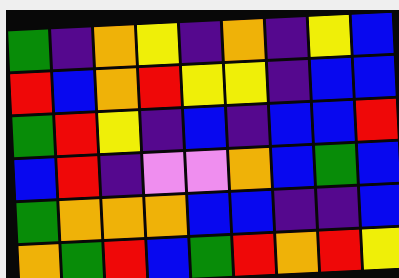[["green", "indigo", "orange", "yellow", "indigo", "orange", "indigo", "yellow", "blue"], ["red", "blue", "orange", "red", "yellow", "yellow", "indigo", "blue", "blue"], ["green", "red", "yellow", "indigo", "blue", "indigo", "blue", "blue", "red"], ["blue", "red", "indigo", "violet", "violet", "orange", "blue", "green", "blue"], ["green", "orange", "orange", "orange", "blue", "blue", "indigo", "indigo", "blue"], ["orange", "green", "red", "blue", "green", "red", "orange", "red", "yellow"]]